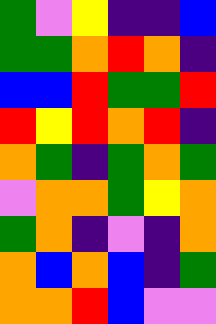[["green", "violet", "yellow", "indigo", "indigo", "blue"], ["green", "green", "orange", "red", "orange", "indigo"], ["blue", "blue", "red", "green", "green", "red"], ["red", "yellow", "red", "orange", "red", "indigo"], ["orange", "green", "indigo", "green", "orange", "green"], ["violet", "orange", "orange", "green", "yellow", "orange"], ["green", "orange", "indigo", "violet", "indigo", "orange"], ["orange", "blue", "orange", "blue", "indigo", "green"], ["orange", "orange", "red", "blue", "violet", "violet"]]